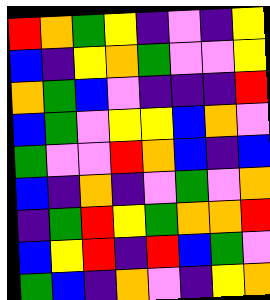[["red", "orange", "green", "yellow", "indigo", "violet", "indigo", "yellow"], ["blue", "indigo", "yellow", "orange", "green", "violet", "violet", "yellow"], ["orange", "green", "blue", "violet", "indigo", "indigo", "indigo", "red"], ["blue", "green", "violet", "yellow", "yellow", "blue", "orange", "violet"], ["green", "violet", "violet", "red", "orange", "blue", "indigo", "blue"], ["blue", "indigo", "orange", "indigo", "violet", "green", "violet", "orange"], ["indigo", "green", "red", "yellow", "green", "orange", "orange", "red"], ["blue", "yellow", "red", "indigo", "red", "blue", "green", "violet"], ["green", "blue", "indigo", "orange", "violet", "indigo", "yellow", "orange"]]